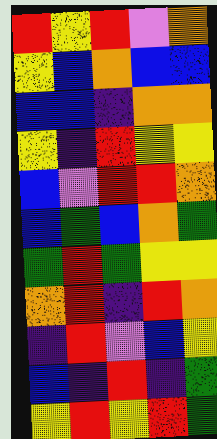[["red", "yellow", "red", "violet", "orange"], ["yellow", "blue", "orange", "blue", "blue"], ["blue", "blue", "indigo", "orange", "orange"], ["yellow", "indigo", "red", "yellow", "yellow"], ["blue", "violet", "red", "red", "orange"], ["blue", "green", "blue", "orange", "green"], ["green", "red", "green", "yellow", "yellow"], ["orange", "red", "indigo", "red", "orange"], ["indigo", "red", "violet", "blue", "yellow"], ["blue", "indigo", "red", "indigo", "green"], ["yellow", "red", "yellow", "red", "green"]]